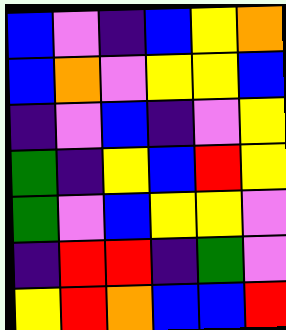[["blue", "violet", "indigo", "blue", "yellow", "orange"], ["blue", "orange", "violet", "yellow", "yellow", "blue"], ["indigo", "violet", "blue", "indigo", "violet", "yellow"], ["green", "indigo", "yellow", "blue", "red", "yellow"], ["green", "violet", "blue", "yellow", "yellow", "violet"], ["indigo", "red", "red", "indigo", "green", "violet"], ["yellow", "red", "orange", "blue", "blue", "red"]]